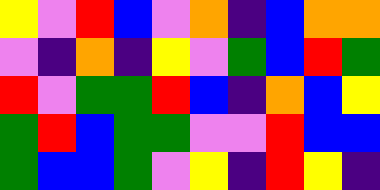[["yellow", "violet", "red", "blue", "violet", "orange", "indigo", "blue", "orange", "orange"], ["violet", "indigo", "orange", "indigo", "yellow", "violet", "green", "blue", "red", "green"], ["red", "violet", "green", "green", "red", "blue", "indigo", "orange", "blue", "yellow"], ["green", "red", "blue", "green", "green", "violet", "violet", "red", "blue", "blue"], ["green", "blue", "blue", "green", "violet", "yellow", "indigo", "red", "yellow", "indigo"]]